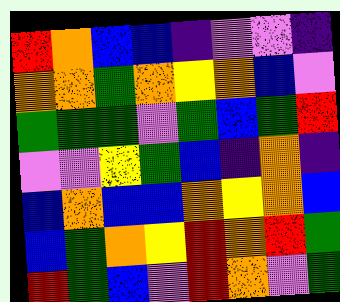[["red", "orange", "blue", "blue", "indigo", "violet", "violet", "indigo"], ["orange", "orange", "green", "orange", "yellow", "orange", "blue", "violet"], ["green", "green", "green", "violet", "green", "blue", "green", "red"], ["violet", "violet", "yellow", "green", "blue", "indigo", "orange", "indigo"], ["blue", "orange", "blue", "blue", "orange", "yellow", "orange", "blue"], ["blue", "green", "orange", "yellow", "red", "orange", "red", "green"], ["red", "green", "blue", "violet", "red", "orange", "violet", "green"]]